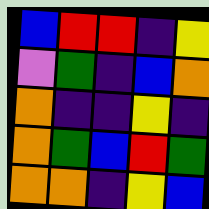[["blue", "red", "red", "indigo", "yellow"], ["violet", "green", "indigo", "blue", "orange"], ["orange", "indigo", "indigo", "yellow", "indigo"], ["orange", "green", "blue", "red", "green"], ["orange", "orange", "indigo", "yellow", "blue"]]